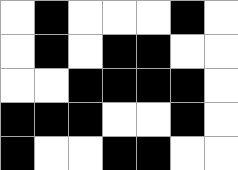[["white", "black", "white", "white", "white", "black", "white"], ["white", "black", "white", "black", "black", "white", "white"], ["white", "white", "black", "black", "black", "black", "white"], ["black", "black", "black", "white", "white", "black", "white"], ["black", "white", "white", "black", "black", "white", "white"]]